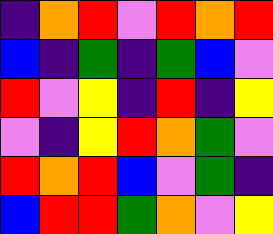[["indigo", "orange", "red", "violet", "red", "orange", "red"], ["blue", "indigo", "green", "indigo", "green", "blue", "violet"], ["red", "violet", "yellow", "indigo", "red", "indigo", "yellow"], ["violet", "indigo", "yellow", "red", "orange", "green", "violet"], ["red", "orange", "red", "blue", "violet", "green", "indigo"], ["blue", "red", "red", "green", "orange", "violet", "yellow"]]